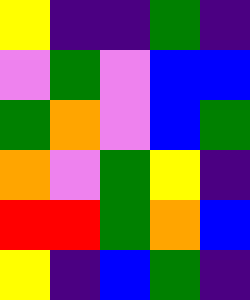[["yellow", "indigo", "indigo", "green", "indigo"], ["violet", "green", "violet", "blue", "blue"], ["green", "orange", "violet", "blue", "green"], ["orange", "violet", "green", "yellow", "indigo"], ["red", "red", "green", "orange", "blue"], ["yellow", "indigo", "blue", "green", "indigo"]]